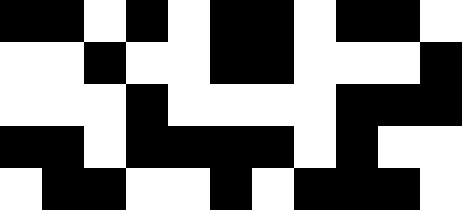[["black", "black", "white", "black", "white", "black", "black", "white", "black", "black", "white"], ["white", "white", "black", "white", "white", "black", "black", "white", "white", "white", "black"], ["white", "white", "white", "black", "white", "white", "white", "white", "black", "black", "black"], ["black", "black", "white", "black", "black", "black", "black", "white", "black", "white", "white"], ["white", "black", "black", "white", "white", "black", "white", "black", "black", "black", "white"]]